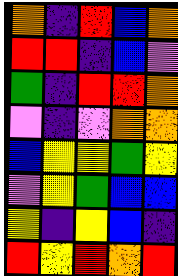[["orange", "indigo", "red", "blue", "orange"], ["red", "red", "indigo", "blue", "violet"], ["green", "indigo", "red", "red", "orange"], ["violet", "indigo", "violet", "orange", "orange"], ["blue", "yellow", "yellow", "green", "yellow"], ["violet", "yellow", "green", "blue", "blue"], ["yellow", "indigo", "yellow", "blue", "indigo"], ["red", "yellow", "red", "orange", "red"]]